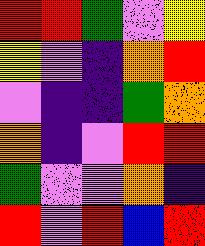[["red", "red", "green", "violet", "yellow"], ["yellow", "violet", "indigo", "orange", "red"], ["violet", "indigo", "indigo", "green", "orange"], ["orange", "indigo", "violet", "red", "red"], ["green", "violet", "violet", "orange", "indigo"], ["red", "violet", "red", "blue", "red"]]